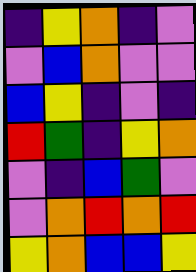[["indigo", "yellow", "orange", "indigo", "violet"], ["violet", "blue", "orange", "violet", "violet"], ["blue", "yellow", "indigo", "violet", "indigo"], ["red", "green", "indigo", "yellow", "orange"], ["violet", "indigo", "blue", "green", "violet"], ["violet", "orange", "red", "orange", "red"], ["yellow", "orange", "blue", "blue", "yellow"]]